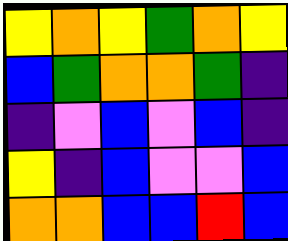[["yellow", "orange", "yellow", "green", "orange", "yellow"], ["blue", "green", "orange", "orange", "green", "indigo"], ["indigo", "violet", "blue", "violet", "blue", "indigo"], ["yellow", "indigo", "blue", "violet", "violet", "blue"], ["orange", "orange", "blue", "blue", "red", "blue"]]